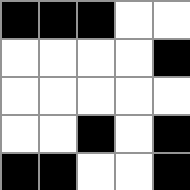[["black", "black", "black", "white", "white"], ["white", "white", "white", "white", "black"], ["white", "white", "white", "white", "white"], ["white", "white", "black", "white", "black"], ["black", "black", "white", "white", "black"]]